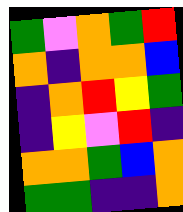[["green", "violet", "orange", "green", "red"], ["orange", "indigo", "orange", "orange", "blue"], ["indigo", "orange", "red", "yellow", "green"], ["indigo", "yellow", "violet", "red", "indigo"], ["orange", "orange", "green", "blue", "orange"], ["green", "green", "indigo", "indigo", "orange"]]